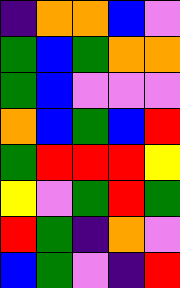[["indigo", "orange", "orange", "blue", "violet"], ["green", "blue", "green", "orange", "orange"], ["green", "blue", "violet", "violet", "violet"], ["orange", "blue", "green", "blue", "red"], ["green", "red", "red", "red", "yellow"], ["yellow", "violet", "green", "red", "green"], ["red", "green", "indigo", "orange", "violet"], ["blue", "green", "violet", "indigo", "red"]]